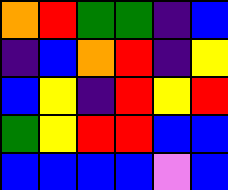[["orange", "red", "green", "green", "indigo", "blue"], ["indigo", "blue", "orange", "red", "indigo", "yellow"], ["blue", "yellow", "indigo", "red", "yellow", "red"], ["green", "yellow", "red", "red", "blue", "blue"], ["blue", "blue", "blue", "blue", "violet", "blue"]]